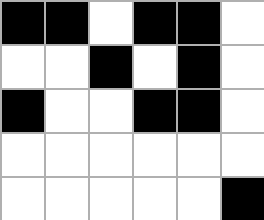[["black", "black", "white", "black", "black", "white"], ["white", "white", "black", "white", "black", "white"], ["black", "white", "white", "black", "black", "white"], ["white", "white", "white", "white", "white", "white"], ["white", "white", "white", "white", "white", "black"]]